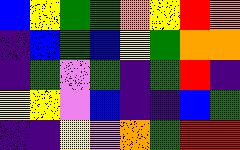[["blue", "yellow", "green", "green", "orange", "yellow", "red", "orange"], ["indigo", "blue", "green", "blue", "yellow", "green", "orange", "orange"], ["indigo", "green", "violet", "green", "indigo", "green", "red", "indigo"], ["yellow", "yellow", "violet", "blue", "indigo", "indigo", "blue", "green"], ["indigo", "indigo", "yellow", "violet", "orange", "green", "red", "red"]]